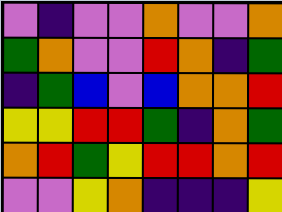[["violet", "indigo", "violet", "violet", "orange", "violet", "violet", "orange"], ["green", "orange", "violet", "violet", "red", "orange", "indigo", "green"], ["indigo", "green", "blue", "violet", "blue", "orange", "orange", "red"], ["yellow", "yellow", "red", "red", "green", "indigo", "orange", "green"], ["orange", "red", "green", "yellow", "red", "red", "orange", "red"], ["violet", "violet", "yellow", "orange", "indigo", "indigo", "indigo", "yellow"]]